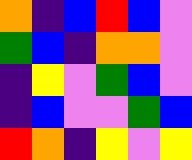[["orange", "indigo", "blue", "red", "blue", "violet"], ["green", "blue", "indigo", "orange", "orange", "violet"], ["indigo", "yellow", "violet", "green", "blue", "violet"], ["indigo", "blue", "violet", "violet", "green", "blue"], ["red", "orange", "indigo", "yellow", "violet", "yellow"]]